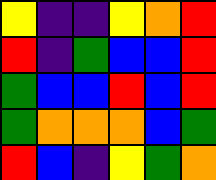[["yellow", "indigo", "indigo", "yellow", "orange", "red"], ["red", "indigo", "green", "blue", "blue", "red"], ["green", "blue", "blue", "red", "blue", "red"], ["green", "orange", "orange", "orange", "blue", "green"], ["red", "blue", "indigo", "yellow", "green", "orange"]]